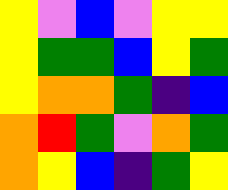[["yellow", "violet", "blue", "violet", "yellow", "yellow"], ["yellow", "green", "green", "blue", "yellow", "green"], ["yellow", "orange", "orange", "green", "indigo", "blue"], ["orange", "red", "green", "violet", "orange", "green"], ["orange", "yellow", "blue", "indigo", "green", "yellow"]]